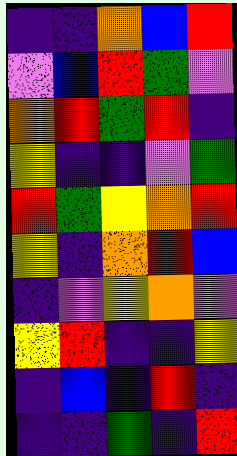[["indigo", "indigo", "orange", "blue", "red"], ["violet", "blue", "red", "green", "violet"], ["orange", "red", "green", "red", "indigo"], ["yellow", "indigo", "indigo", "violet", "green"], ["red", "green", "yellow", "orange", "red"], ["yellow", "indigo", "orange", "red", "blue"], ["indigo", "violet", "yellow", "orange", "violet"], ["yellow", "red", "indigo", "indigo", "yellow"], ["indigo", "blue", "indigo", "red", "indigo"], ["indigo", "indigo", "green", "indigo", "red"]]